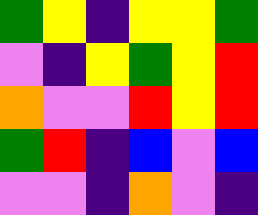[["green", "yellow", "indigo", "yellow", "yellow", "green"], ["violet", "indigo", "yellow", "green", "yellow", "red"], ["orange", "violet", "violet", "red", "yellow", "red"], ["green", "red", "indigo", "blue", "violet", "blue"], ["violet", "violet", "indigo", "orange", "violet", "indigo"]]